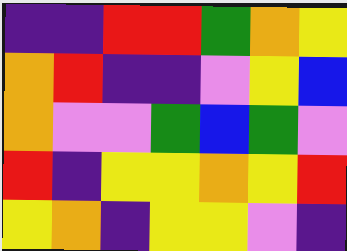[["indigo", "indigo", "red", "red", "green", "orange", "yellow"], ["orange", "red", "indigo", "indigo", "violet", "yellow", "blue"], ["orange", "violet", "violet", "green", "blue", "green", "violet"], ["red", "indigo", "yellow", "yellow", "orange", "yellow", "red"], ["yellow", "orange", "indigo", "yellow", "yellow", "violet", "indigo"]]